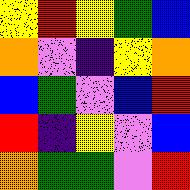[["yellow", "red", "yellow", "green", "blue"], ["orange", "violet", "indigo", "yellow", "orange"], ["blue", "green", "violet", "blue", "red"], ["red", "indigo", "yellow", "violet", "blue"], ["orange", "green", "green", "violet", "red"]]